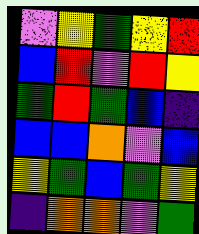[["violet", "yellow", "green", "yellow", "red"], ["blue", "red", "violet", "red", "yellow"], ["green", "red", "green", "blue", "indigo"], ["blue", "blue", "orange", "violet", "blue"], ["yellow", "green", "blue", "green", "yellow"], ["indigo", "orange", "orange", "violet", "green"]]